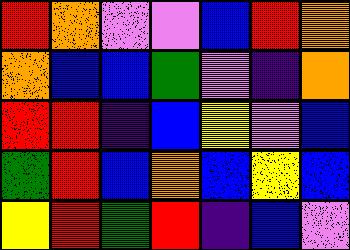[["red", "orange", "violet", "violet", "blue", "red", "orange"], ["orange", "blue", "blue", "green", "violet", "indigo", "orange"], ["red", "red", "indigo", "blue", "yellow", "violet", "blue"], ["green", "red", "blue", "orange", "blue", "yellow", "blue"], ["yellow", "red", "green", "red", "indigo", "blue", "violet"]]